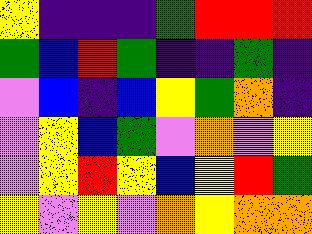[["yellow", "indigo", "indigo", "indigo", "green", "red", "red", "red"], ["green", "blue", "red", "green", "indigo", "indigo", "green", "indigo"], ["violet", "blue", "indigo", "blue", "yellow", "green", "orange", "indigo"], ["violet", "yellow", "blue", "green", "violet", "orange", "violet", "yellow"], ["violet", "yellow", "red", "yellow", "blue", "yellow", "red", "green"], ["yellow", "violet", "yellow", "violet", "orange", "yellow", "orange", "orange"]]